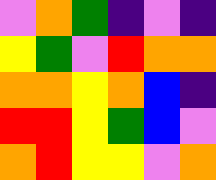[["violet", "orange", "green", "indigo", "violet", "indigo"], ["yellow", "green", "violet", "red", "orange", "orange"], ["orange", "orange", "yellow", "orange", "blue", "indigo"], ["red", "red", "yellow", "green", "blue", "violet"], ["orange", "red", "yellow", "yellow", "violet", "orange"]]